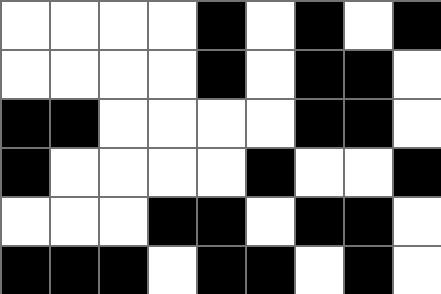[["white", "white", "white", "white", "black", "white", "black", "white", "black"], ["white", "white", "white", "white", "black", "white", "black", "black", "white"], ["black", "black", "white", "white", "white", "white", "black", "black", "white"], ["black", "white", "white", "white", "white", "black", "white", "white", "black"], ["white", "white", "white", "black", "black", "white", "black", "black", "white"], ["black", "black", "black", "white", "black", "black", "white", "black", "white"]]